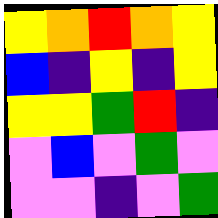[["yellow", "orange", "red", "orange", "yellow"], ["blue", "indigo", "yellow", "indigo", "yellow"], ["yellow", "yellow", "green", "red", "indigo"], ["violet", "blue", "violet", "green", "violet"], ["violet", "violet", "indigo", "violet", "green"]]